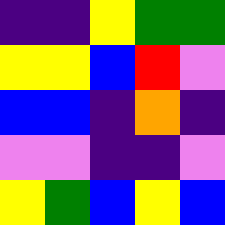[["indigo", "indigo", "yellow", "green", "green"], ["yellow", "yellow", "blue", "red", "violet"], ["blue", "blue", "indigo", "orange", "indigo"], ["violet", "violet", "indigo", "indigo", "violet"], ["yellow", "green", "blue", "yellow", "blue"]]